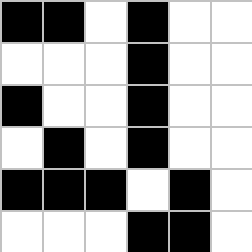[["black", "black", "white", "black", "white", "white"], ["white", "white", "white", "black", "white", "white"], ["black", "white", "white", "black", "white", "white"], ["white", "black", "white", "black", "white", "white"], ["black", "black", "black", "white", "black", "white"], ["white", "white", "white", "black", "black", "white"]]